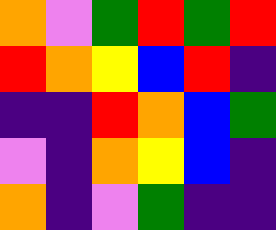[["orange", "violet", "green", "red", "green", "red"], ["red", "orange", "yellow", "blue", "red", "indigo"], ["indigo", "indigo", "red", "orange", "blue", "green"], ["violet", "indigo", "orange", "yellow", "blue", "indigo"], ["orange", "indigo", "violet", "green", "indigo", "indigo"]]